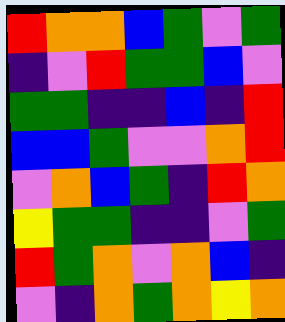[["red", "orange", "orange", "blue", "green", "violet", "green"], ["indigo", "violet", "red", "green", "green", "blue", "violet"], ["green", "green", "indigo", "indigo", "blue", "indigo", "red"], ["blue", "blue", "green", "violet", "violet", "orange", "red"], ["violet", "orange", "blue", "green", "indigo", "red", "orange"], ["yellow", "green", "green", "indigo", "indigo", "violet", "green"], ["red", "green", "orange", "violet", "orange", "blue", "indigo"], ["violet", "indigo", "orange", "green", "orange", "yellow", "orange"]]